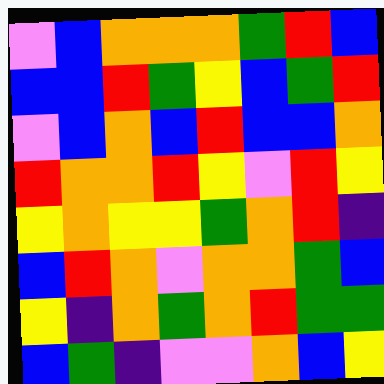[["violet", "blue", "orange", "orange", "orange", "green", "red", "blue"], ["blue", "blue", "red", "green", "yellow", "blue", "green", "red"], ["violet", "blue", "orange", "blue", "red", "blue", "blue", "orange"], ["red", "orange", "orange", "red", "yellow", "violet", "red", "yellow"], ["yellow", "orange", "yellow", "yellow", "green", "orange", "red", "indigo"], ["blue", "red", "orange", "violet", "orange", "orange", "green", "blue"], ["yellow", "indigo", "orange", "green", "orange", "red", "green", "green"], ["blue", "green", "indigo", "violet", "violet", "orange", "blue", "yellow"]]